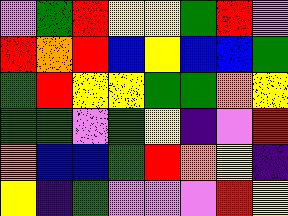[["violet", "green", "red", "yellow", "yellow", "green", "red", "violet"], ["red", "orange", "red", "blue", "yellow", "blue", "blue", "green"], ["green", "red", "yellow", "yellow", "green", "green", "orange", "yellow"], ["green", "green", "violet", "green", "yellow", "indigo", "violet", "red"], ["orange", "blue", "blue", "green", "red", "orange", "yellow", "indigo"], ["yellow", "indigo", "green", "violet", "violet", "violet", "red", "yellow"]]